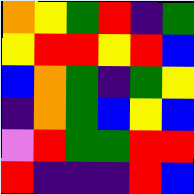[["orange", "yellow", "green", "red", "indigo", "green"], ["yellow", "red", "red", "yellow", "red", "blue"], ["blue", "orange", "green", "indigo", "green", "yellow"], ["indigo", "orange", "green", "blue", "yellow", "blue"], ["violet", "red", "green", "green", "red", "red"], ["red", "indigo", "indigo", "indigo", "red", "blue"]]